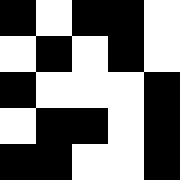[["black", "white", "black", "black", "white"], ["white", "black", "white", "black", "white"], ["black", "white", "white", "white", "black"], ["white", "black", "black", "white", "black"], ["black", "black", "white", "white", "black"]]